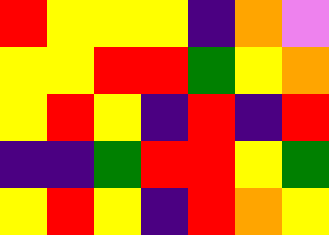[["red", "yellow", "yellow", "yellow", "indigo", "orange", "violet"], ["yellow", "yellow", "red", "red", "green", "yellow", "orange"], ["yellow", "red", "yellow", "indigo", "red", "indigo", "red"], ["indigo", "indigo", "green", "red", "red", "yellow", "green"], ["yellow", "red", "yellow", "indigo", "red", "orange", "yellow"]]